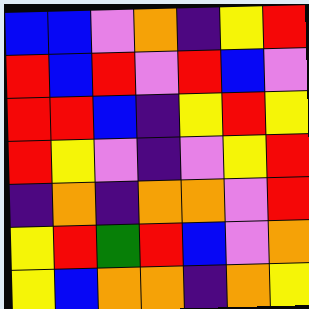[["blue", "blue", "violet", "orange", "indigo", "yellow", "red"], ["red", "blue", "red", "violet", "red", "blue", "violet"], ["red", "red", "blue", "indigo", "yellow", "red", "yellow"], ["red", "yellow", "violet", "indigo", "violet", "yellow", "red"], ["indigo", "orange", "indigo", "orange", "orange", "violet", "red"], ["yellow", "red", "green", "red", "blue", "violet", "orange"], ["yellow", "blue", "orange", "orange", "indigo", "orange", "yellow"]]